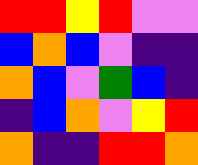[["red", "red", "yellow", "red", "violet", "violet"], ["blue", "orange", "blue", "violet", "indigo", "indigo"], ["orange", "blue", "violet", "green", "blue", "indigo"], ["indigo", "blue", "orange", "violet", "yellow", "red"], ["orange", "indigo", "indigo", "red", "red", "orange"]]